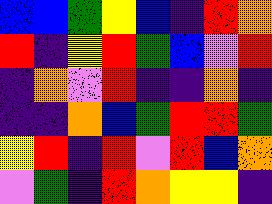[["blue", "blue", "green", "yellow", "blue", "indigo", "red", "orange"], ["red", "indigo", "yellow", "red", "green", "blue", "violet", "red"], ["indigo", "orange", "violet", "red", "indigo", "indigo", "orange", "indigo"], ["indigo", "indigo", "orange", "blue", "green", "red", "red", "green"], ["yellow", "red", "indigo", "red", "violet", "red", "blue", "orange"], ["violet", "green", "indigo", "red", "orange", "yellow", "yellow", "indigo"]]